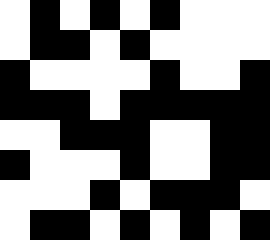[["white", "black", "white", "black", "white", "black", "white", "white", "white"], ["white", "black", "black", "white", "black", "white", "white", "white", "white"], ["black", "white", "white", "white", "white", "black", "white", "white", "black"], ["black", "black", "black", "white", "black", "black", "black", "black", "black"], ["white", "white", "black", "black", "black", "white", "white", "black", "black"], ["black", "white", "white", "white", "black", "white", "white", "black", "black"], ["white", "white", "white", "black", "white", "black", "black", "black", "white"], ["white", "black", "black", "white", "black", "white", "black", "white", "black"]]